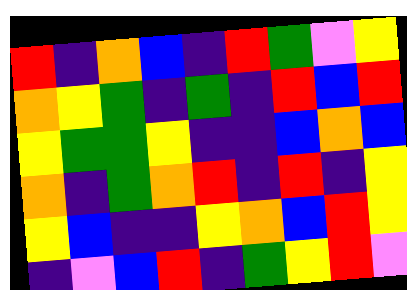[["red", "indigo", "orange", "blue", "indigo", "red", "green", "violet", "yellow"], ["orange", "yellow", "green", "indigo", "green", "indigo", "red", "blue", "red"], ["yellow", "green", "green", "yellow", "indigo", "indigo", "blue", "orange", "blue"], ["orange", "indigo", "green", "orange", "red", "indigo", "red", "indigo", "yellow"], ["yellow", "blue", "indigo", "indigo", "yellow", "orange", "blue", "red", "yellow"], ["indigo", "violet", "blue", "red", "indigo", "green", "yellow", "red", "violet"]]